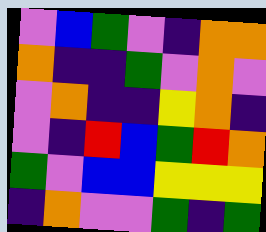[["violet", "blue", "green", "violet", "indigo", "orange", "orange"], ["orange", "indigo", "indigo", "green", "violet", "orange", "violet"], ["violet", "orange", "indigo", "indigo", "yellow", "orange", "indigo"], ["violet", "indigo", "red", "blue", "green", "red", "orange"], ["green", "violet", "blue", "blue", "yellow", "yellow", "yellow"], ["indigo", "orange", "violet", "violet", "green", "indigo", "green"]]